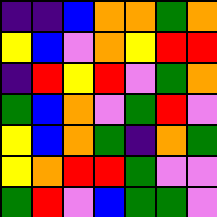[["indigo", "indigo", "blue", "orange", "orange", "green", "orange"], ["yellow", "blue", "violet", "orange", "yellow", "red", "red"], ["indigo", "red", "yellow", "red", "violet", "green", "orange"], ["green", "blue", "orange", "violet", "green", "red", "violet"], ["yellow", "blue", "orange", "green", "indigo", "orange", "green"], ["yellow", "orange", "red", "red", "green", "violet", "violet"], ["green", "red", "violet", "blue", "green", "green", "violet"]]